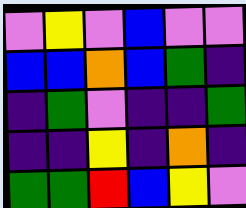[["violet", "yellow", "violet", "blue", "violet", "violet"], ["blue", "blue", "orange", "blue", "green", "indigo"], ["indigo", "green", "violet", "indigo", "indigo", "green"], ["indigo", "indigo", "yellow", "indigo", "orange", "indigo"], ["green", "green", "red", "blue", "yellow", "violet"]]